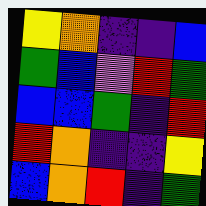[["yellow", "orange", "indigo", "indigo", "blue"], ["green", "blue", "violet", "red", "green"], ["blue", "blue", "green", "indigo", "red"], ["red", "orange", "indigo", "indigo", "yellow"], ["blue", "orange", "red", "indigo", "green"]]